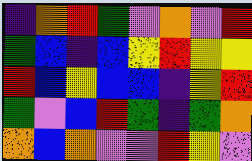[["indigo", "orange", "red", "green", "violet", "orange", "violet", "red"], ["green", "blue", "indigo", "blue", "yellow", "red", "yellow", "yellow"], ["red", "blue", "yellow", "blue", "blue", "indigo", "yellow", "red"], ["green", "violet", "blue", "red", "green", "indigo", "green", "orange"], ["orange", "blue", "orange", "violet", "violet", "red", "yellow", "violet"]]